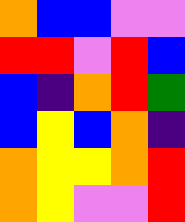[["orange", "blue", "blue", "violet", "violet"], ["red", "red", "violet", "red", "blue"], ["blue", "indigo", "orange", "red", "green"], ["blue", "yellow", "blue", "orange", "indigo"], ["orange", "yellow", "yellow", "orange", "red"], ["orange", "yellow", "violet", "violet", "red"]]